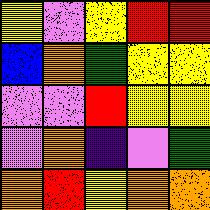[["yellow", "violet", "yellow", "red", "red"], ["blue", "orange", "green", "yellow", "yellow"], ["violet", "violet", "red", "yellow", "yellow"], ["violet", "orange", "indigo", "violet", "green"], ["orange", "red", "yellow", "orange", "orange"]]